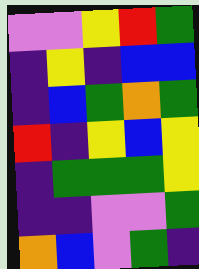[["violet", "violet", "yellow", "red", "green"], ["indigo", "yellow", "indigo", "blue", "blue"], ["indigo", "blue", "green", "orange", "green"], ["red", "indigo", "yellow", "blue", "yellow"], ["indigo", "green", "green", "green", "yellow"], ["indigo", "indigo", "violet", "violet", "green"], ["orange", "blue", "violet", "green", "indigo"]]